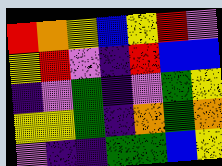[["red", "orange", "yellow", "blue", "yellow", "red", "violet"], ["yellow", "red", "violet", "indigo", "red", "blue", "blue"], ["indigo", "violet", "green", "indigo", "violet", "green", "yellow"], ["yellow", "yellow", "green", "indigo", "orange", "green", "orange"], ["violet", "indigo", "indigo", "green", "green", "blue", "yellow"]]